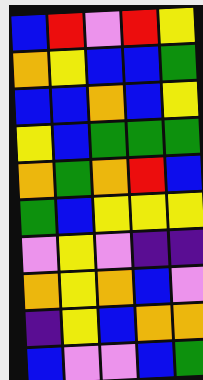[["blue", "red", "violet", "red", "yellow"], ["orange", "yellow", "blue", "blue", "green"], ["blue", "blue", "orange", "blue", "yellow"], ["yellow", "blue", "green", "green", "green"], ["orange", "green", "orange", "red", "blue"], ["green", "blue", "yellow", "yellow", "yellow"], ["violet", "yellow", "violet", "indigo", "indigo"], ["orange", "yellow", "orange", "blue", "violet"], ["indigo", "yellow", "blue", "orange", "orange"], ["blue", "violet", "violet", "blue", "green"]]